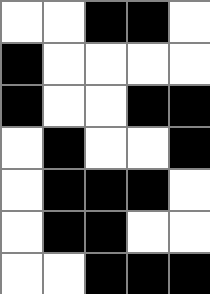[["white", "white", "black", "black", "white"], ["black", "white", "white", "white", "white"], ["black", "white", "white", "black", "black"], ["white", "black", "white", "white", "black"], ["white", "black", "black", "black", "white"], ["white", "black", "black", "white", "white"], ["white", "white", "black", "black", "black"]]